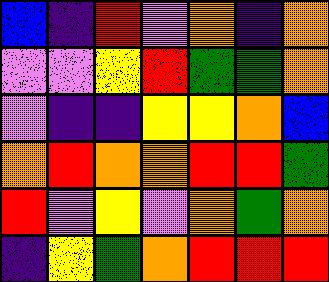[["blue", "indigo", "red", "violet", "orange", "indigo", "orange"], ["violet", "violet", "yellow", "red", "green", "green", "orange"], ["violet", "indigo", "indigo", "yellow", "yellow", "orange", "blue"], ["orange", "red", "orange", "orange", "red", "red", "green"], ["red", "violet", "yellow", "violet", "orange", "green", "orange"], ["indigo", "yellow", "green", "orange", "red", "red", "red"]]